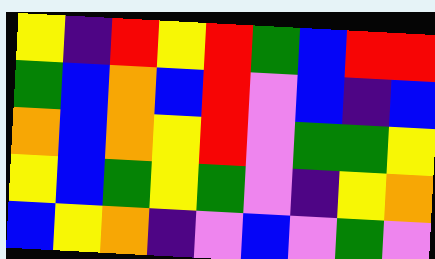[["yellow", "indigo", "red", "yellow", "red", "green", "blue", "red", "red"], ["green", "blue", "orange", "blue", "red", "violet", "blue", "indigo", "blue"], ["orange", "blue", "orange", "yellow", "red", "violet", "green", "green", "yellow"], ["yellow", "blue", "green", "yellow", "green", "violet", "indigo", "yellow", "orange"], ["blue", "yellow", "orange", "indigo", "violet", "blue", "violet", "green", "violet"]]